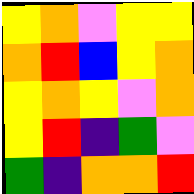[["yellow", "orange", "violet", "yellow", "yellow"], ["orange", "red", "blue", "yellow", "orange"], ["yellow", "orange", "yellow", "violet", "orange"], ["yellow", "red", "indigo", "green", "violet"], ["green", "indigo", "orange", "orange", "red"]]